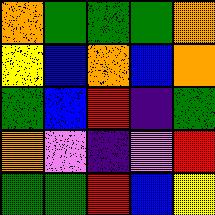[["orange", "green", "green", "green", "orange"], ["yellow", "blue", "orange", "blue", "orange"], ["green", "blue", "red", "indigo", "green"], ["orange", "violet", "indigo", "violet", "red"], ["green", "green", "red", "blue", "yellow"]]